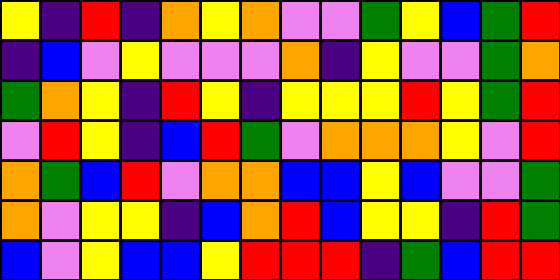[["yellow", "indigo", "red", "indigo", "orange", "yellow", "orange", "violet", "violet", "green", "yellow", "blue", "green", "red"], ["indigo", "blue", "violet", "yellow", "violet", "violet", "violet", "orange", "indigo", "yellow", "violet", "violet", "green", "orange"], ["green", "orange", "yellow", "indigo", "red", "yellow", "indigo", "yellow", "yellow", "yellow", "red", "yellow", "green", "red"], ["violet", "red", "yellow", "indigo", "blue", "red", "green", "violet", "orange", "orange", "orange", "yellow", "violet", "red"], ["orange", "green", "blue", "red", "violet", "orange", "orange", "blue", "blue", "yellow", "blue", "violet", "violet", "green"], ["orange", "violet", "yellow", "yellow", "indigo", "blue", "orange", "red", "blue", "yellow", "yellow", "indigo", "red", "green"], ["blue", "violet", "yellow", "blue", "blue", "yellow", "red", "red", "red", "indigo", "green", "blue", "red", "red"]]